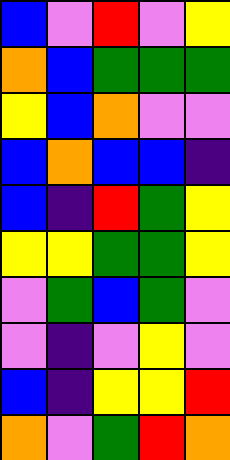[["blue", "violet", "red", "violet", "yellow"], ["orange", "blue", "green", "green", "green"], ["yellow", "blue", "orange", "violet", "violet"], ["blue", "orange", "blue", "blue", "indigo"], ["blue", "indigo", "red", "green", "yellow"], ["yellow", "yellow", "green", "green", "yellow"], ["violet", "green", "blue", "green", "violet"], ["violet", "indigo", "violet", "yellow", "violet"], ["blue", "indigo", "yellow", "yellow", "red"], ["orange", "violet", "green", "red", "orange"]]